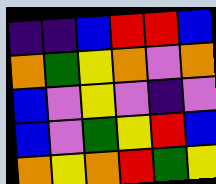[["indigo", "indigo", "blue", "red", "red", "blue"], ["orange", "green", "yellow", "orange", "violet", "orange"], ["blue", "violet", "yellow", "violet", "indigo", "violet"], ["blue", "violet", "green", "yellow", "red", "blue"], ["orange", "yellow", "orange", "red", "green", "yellow"]]